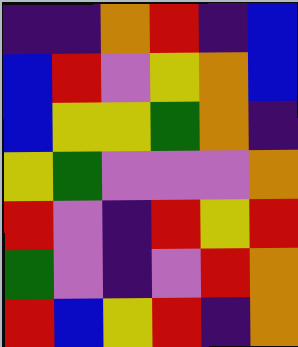[["indigo", "indigo", "orange", "red", "indigo", "blue"], ["blue", "red", "violet", "yellow", "orange", "blue"], ["blue", "yellow", "yellow", "green", "orange", "indigo"], ["yellow", "green", "violet", "violet", "violet", "orange"], ["red", "violet", "indigo", "red", "yellow", "red"], ["green", "violet", "indigo", "violet", "red", "orange"], ["red", "blue", "yellow", "red", "indigo", "orange"]]